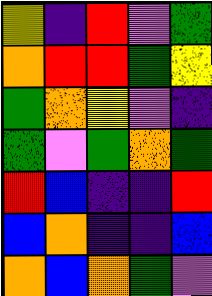[["yellow", "indigo", "red", "violet", "green"], ["orange", "red", "red", "green", "yellow"], ["green", "orange", "yellow", "violet", "indigo"], ["green", "violet", "green", "orange", "green"], ["red", "blue", "indigo", "indigo", "red"], ["blue", "orange", "indigo", "indigo", "blue"], ["orange", "blue", "orange", "green", "violet"]]